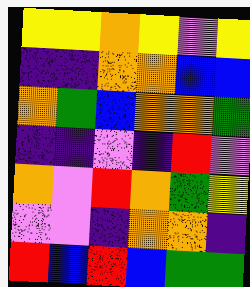[["yellow", "yellow", "orange", "yellow", "violet", "yellow"], ["indigo", "indigo", "orange", "orange", "blue", "blue"], ["orange", "green", "blue", "orange", "orange", "green"], ["indigo", "indigo", "violet", "indigo", "red", "violet"], ["orange", "violet", "red", "orange", "green", "yellow"], ["violet", "violet", "indigo", "orange", "orange", "indigo"], ["red", "blue", "red", "blue", "green", "green"]]